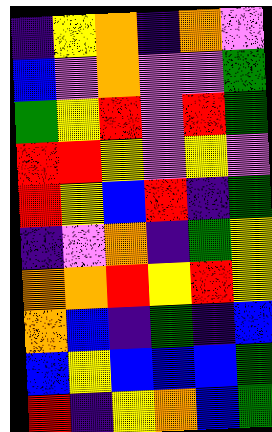[["indigo", "yellow", "orange", "indigo", "orange", "violet"], ["blue", "violet", "orange", "violet", "violet", "green"], ["green", "yellow", "red", "violet", "red", "green"], ["red", "red", "yellow", "violet", "yellow", "violet"], ["red", "yellow", "blue", "red", "indigo", "green"], ["indigo", "violet", "orange", "indigo", "green", "yellow"], ["orange", "orange", "red", "yellow", "red", "yellow"], ["orange", "blue", "indigo", "green", "indigo", "blue"], ["blue", "yellow", "blue", "blue", "blue", "green"], ["red", "indigo", "yellow", "orange", "blue", "green"]]